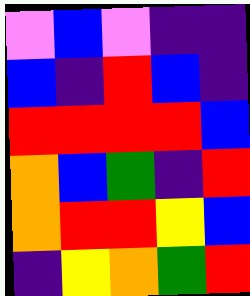[["violet", "blue", "violet", "indigo", "indigo"], ["blue", "indigo", "red", "blue", "indigo"], ["red", "red", "red", "red", "blue"], ["orange", "blue", "green", "indigo", "red"], ["orange", "red", "red", "yellow", "blue"], ["indigo", "yellow", "orange", "green", "red"]]